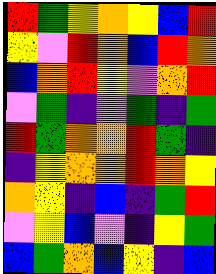[["red", "green", "yellow", "orange", "yellow", "blue", "red"], ["yellow", "violet", "red", "orange", "blue", "red", "orange"], ["blue", "orange", "red", "yellow", "violet", "orange", "red"], ["violet", "green", "indigo", "violet", "green", "indigo", "green"], ["red", "green", "orange", "orange", "red", "green", "indigo"], ["indigo", "yellow", "orange", "orange", "red", "orange", "yellow"], ["orange", "yellow", "indigo", "blue", "indigo", "green", "red"], ["violet", "yellow", "blue", "violet", "indigo", "yellow", "green"], ["blue", "green", "orange", "blue", "yellow", "indigo", "blue"]]